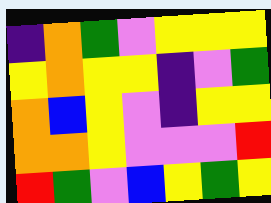[["indigo", "orange", "green", "violet", "yellow", "yellow", "yellow"], ["yellow", "orange", "yellow", "yellow", "indigo", "violet", "green"], ["orange", "blue", "yellow", "violet", "indigo", "yellow", "yellow"], ["orange", "orange", "yellow", "violet", "violet", "violet", "red"], ["red", "green", "violet", "blue", "yellow", "green", "yellow"]]